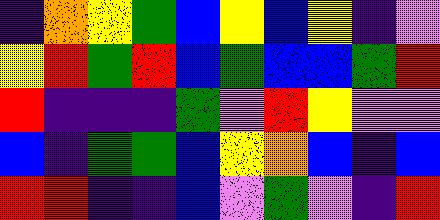[["indigo", "orange", "yellow", "green", "blue", "yellow", "blue", "yellow", "indigo", "violet"], ["yellow", "red", "green", "red", "blue", "green", "blue", "blue", "green", "red"], ["red", "indigo", "indigo", "indigo", "green", "violet", "red", "yellow", "violet", "violet"], ["blue", "indigo", "green", "green", "blue", "yellow", "orange", "blue", "indigo", "blue"], ["red", "red", "indigo", "indigo", "blue", "violet", "green", "violet", "indigo", "red"]]